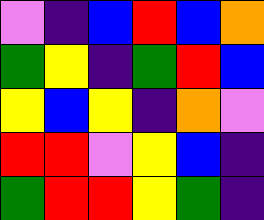[["violet", "indigo", "blue", "red", "blue", "orange"], ["green", "yellow", "indigo", "green", "red", "blue"], ["yellow", "blue", "yellow", "indigo", "orange", "violet"], ["red", "red", "violet", "yellow", "blue", "indigo"], ["green", "red", "red", "yellow", "green", "indigo"]]